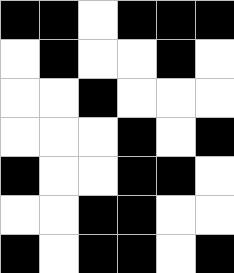[["black", "black", "white", "black", "black", "black"], ["white", "black", "white", "white", "black", "white"], ["white", "white", "black", "white", "white", "white"], ["white", "white", "white", "black", "white", "black"], ["black", "white", "white", "black", "black", "white"], ["white", "white", "black", "black", "white", "white"], ["black", "white", "black", "black", "white", "black"]]